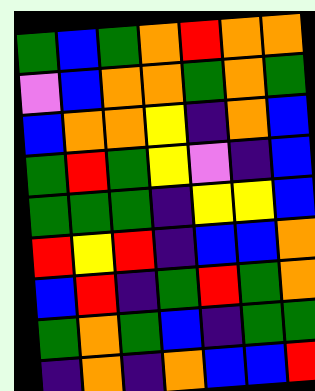[["green", "blue", "green", "orange", "red", "orange", "orange"], ["violet", "blue", "orange", "orange", "green", "orange", "green"], ["blue", "orange", "orange", "yellow", "indigo", "orange", "blue"], ["green", "red", "green", "yellow", "violet", "indigo", "blue"], ["green", "green", "green", "indigo", "yellow", "yellow", "blue"], ["red", "yellow", "red", "indigo", "blue", "blue", "orange"], ["blue", "red", "indigo", "green", "red", "green", "orange"], ["green", "orange", "green", "blue", "indigo", "green", "green"], ["indigo", "orange", "indigo", "orange", "blue", "blue", "red"]]